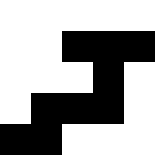[["white", "white", "white", "white", "white"], ["white", "white", "black", "black", "black"], ["white", "white", "white", "black", "white"], ["white", "black", "black", "black", "white"], ["black", "black", "white", "white", "white"]]